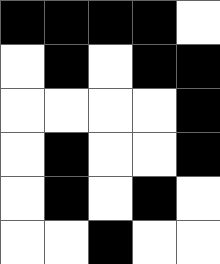[["black", "black", "black", "black", "white"], ["white", "black", "white", "black", "black"], ["white", "white", "white", "white", "black"], ["white", "black", "white", "white", "black"], ["white", "black", "white", "black", "white"], ["white", "white", "black", "white", "white"]]